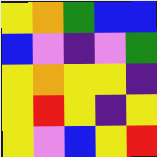[["yellow", "orange", "green", "blue", "blue"], ["blue", "violet", "indigo", "violet", "green"], ["yellow", "orange", "yellow", "yellow", "indigo"], ["yellow", "red", "yellow", "indigo", "yellow"], ["yellow", "violet", "blue", "yellow", "red"]]